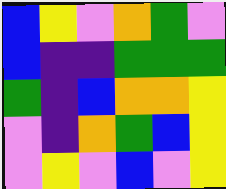[["blue", "yellow", "violet", "orange", "green", "violet"], ["blue", "indigo", "indigo", "green", "green", "green"], ["green", "indigo", "blue", "orange", "orange", "yellow"], ["violet", "indigo", "orange", "green", "blue", "yellow"], ["violet", "yellow", "violet", "blue", "violet", "yellow"]]